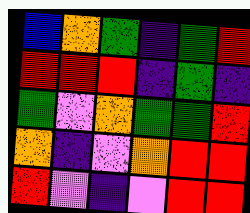[["blue", "orange", "green", "indigo", "green", "red"], ["red", "red", "red", "indigo", "green", "indigo"], ["green", "violet", "orange", "green", "green", "red"], ["orange", "indigo", "violet", "orange", "red", "red"], ["red", "violet", "indigo", "violet", "red", "red"]]